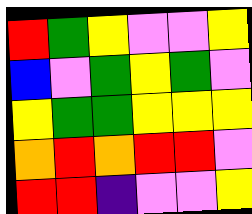[["red", "green", "yellow", "violet", "violet", "yellow"], ["blue", "violet", "green", "yellow", "green", "violet"], ["yellow", "green", "green", "yellow", "yellow", "yellow"], ["orange", "red", "orange", "red", "red", "violet"], ["red", "red", "indigo", "violet", "violet", "yellow"]]